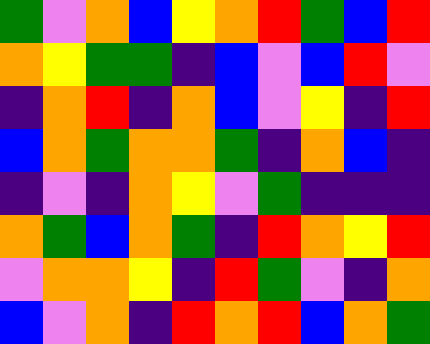[["green", "violet", "orange", "blue", "yellow", "orange", "red", "green", "blue", "red"], ["orange", "yellow", "green", "green", "indigo", "blue", "violet", "blue", "red", "violet"], ["indigo", "orange", "red", "indigo", "orange", "blue", "violet", "yellow", "indigo", "red"], ["blue", "orange", "green", "orange", "orange", "green", "indigo", "orange", "blue", "indigo"], ["indigo", "violet", "indigo", "orange", "yellow", "violet", "green", "indigo", "indigo", "indigo"], ["orange", "green", "blue", "orange", "green", "indigo", "red", "orange", "yellow", "red"], ["violet", "orange", "orange", "yellow", "indigo", "red", "green", "violet", "indigo", "orange"], ["blue", "violet", "orange", "indigo", "red", "orange", "red", "blue", "orange", "green"]]